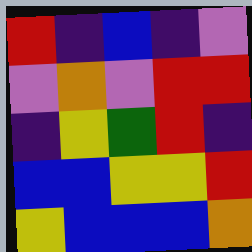[["red", "indigo", "blue", "indigo", "violet"], ["violet", "orange", "violet", "red", "red"], ["indigo", "yellow", "green", "red", "indigo"], ["blue", "blue", "yellow", "yellow", "red"], ["yellow", "blue", "blue", "blue", "orange"]]